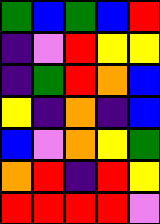[["green", "blue", "green", "blue", "red"], ["indigo", "violet", "red", "yellow", "yellow"], ["indigo", "green", "red", "orange", "blue"], ["yellow", "indigo", "orange", "indigo", "blue"], ["blue", "violet", "orange", "yellow", "green"], ["orange", "red", "indigo", "red", "yellow"], ["red", "red", "red", "red", "violet"]]